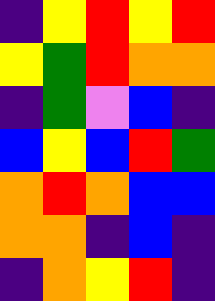[["indigo", "yellow", "red", "yellow", "red"], ["yellow", "green", "red", "orange", "orange"], ["indigo", "green", "violet", "blue", "indigo"], ["blue", "yellow", "blue", "red", "green"], ["orange", "red", "orange", "blue", "blue"], ["orange", "orange", "indigo", "blue", "indigo"], ["indigo", "orange", "yellow", "red", "indigo"]]